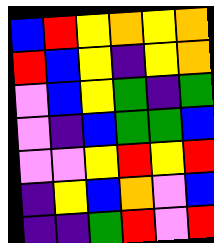[["blue", "red", "yellow", "orange", "yellow", "orange"], ["red", "blue", "yellow", "indigo", "yellow", "orange"], ["violet", "blue", "yellow", "green", "indigo", "green"], ["violet", "indigo", "blue", "green", "green", "blue"], ["violet", "violet", "yellow", "red", "yellow", "red"], ["indigo", "yellow", "blue", "orange", "violet", "blue"], ["indigo", "indigo", "green", "red", "violet", "red"]]